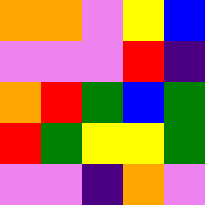[["orange", "orange", "violet", "yellow", "blue"], ["violet", "violet", "violet", "red", "indigo"], ["orange", "red", "green", "blue", "green"], ["red", "green", "yellow", "yellow", "green"], ["violet", "violet", "indigo", "orange", "violet"]]